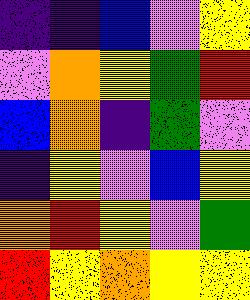[["indigo", "indigo", "blue", "violet", "yellow"], ["violet", "orange", "yellow", "green", "red"], ["blue", "orange", "indigo", "green", "violet"], ["indigo", "yellow", "violet", "blue", "yellow"], ["orange", "red", "yellow", "violet", "green"], ["red", "yellow", "orange", "yellow", "yellow"]]